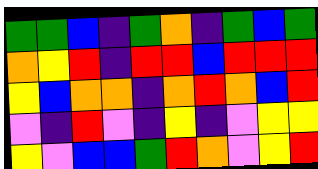[["green", "green", "blue", "indigo", "green", "orange", "indigo", "green", "blue", "green"], ["orange", "yellow", "red", "indigo", "red", "red", "blue", "red", "red", "red"], ["yellow", "blue", "orange", "orange", "indigo", "orange", "red", "orange", "blue", "red"], ["violet", "indigo", "red", "violet", "indigo", "yellow", "indigo", "violet", "yellow", "yellow"], ["yellow", "violet", "blue", "blue", "green", "red", "orange", "violet", "yellow", "red"]]